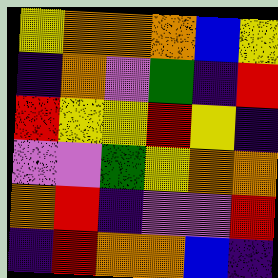[["yellow", "orange", "orange", "orange", "blue", "yellow"], ["indigo", "orange", "violet", "green", "indigo", "red"], ["red", "yellow", "yellow", "red", "yellow", "indigo"], ["violet", "violet", "green", "yellow", "orange", "orange"], ["orange", "red", "indigo", "violet", "violet", "red"], ["indigo", "red", "orange", "orange", "blue", "indigo"]]